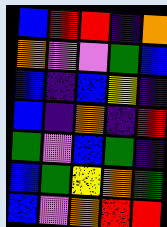[["blue", "red", "red", "indigo", "orange"], ["orange", "violet", "violet", "green", "blue"], ["blue", "indigo", "blue", "yellow", "indigo"], ["blue", "indigo", "orange", "indigo", "red"], ["green", "violet", "blue", "green", "indigo"], ["blue", "green", "yellow", "orange", "green"], ["blue", "violet", "orange", "red", "red"]]